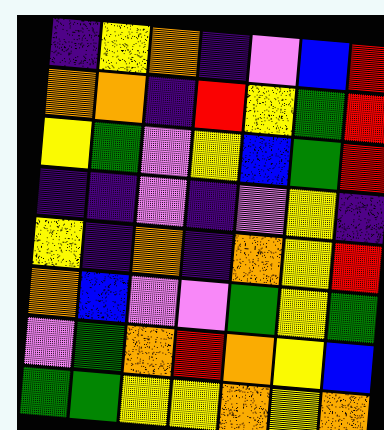[["indigo", "yellow", "orange", "indigo", "violet", "blue", "red"], ["orange", "orange", "indigo", "red", "yellow", "green", "red"], ["yellow", "green", "violet", "yellow", "blue", "green", "red"], ["indigo", "indigo", "violet", "indigo", "violet", "yellow", "indigo"], ["yellow", "indigo", "orange", "indigo", "orange", "yellow", "red"], ["orange", "blue", "violet", "violet", "green", "yellow", "green"], ["violet", "green", "orange", "red", "orange", "yellow", "blue"], ["green", "green", "yellow", "yellow", "orange", "yellow", "orange"]]